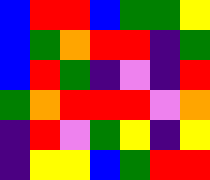[["blue", "red", "red", "blue", "green", "green", "yellow"], ["blue", "green", "orange", "red", "red", "indigo", "green"], ["blue", "red", "green", "indigo", "violet", "indigo", "red"], ["green", "orange", "red", "red", "red", "violet", "orange"], ["indigo", "red", "violet", "green", "yellow", "indigo", "yellow"], ["indigo", "yellow", "yellow", "blue", "green", "red", "red"]]